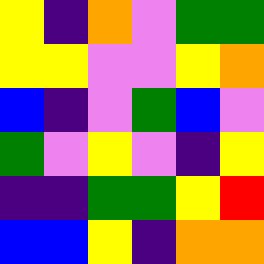[["yellow", "indigo", "orange", "violet", "green", "green"], ["yellow", "yellow", "violet", "violet", "yellow", "orange"], ["blue", "indigo", "violet", "green", "blue", "violet"], ["green", "violet", "yellow", "violet", "indigo", "yellow"], ["indigo", "indigo", "green", "green", "yellow", "red"], ["blue", "blue", "yellow", "indigo", "orange", "orange"]]